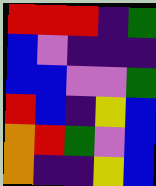[["red", "red", "red", "indigo", "green"], ["blue", "violet", "indigo", "indigo", "indigo"], ["blue", "blue", "violet", "violet", "green"], ["red", "blue", "indigo", "yellow", "blue"], ["orange", "red", "green", "violet", "blue"], ["orange", "indigo", "indigo", "yellow", "blue"]]